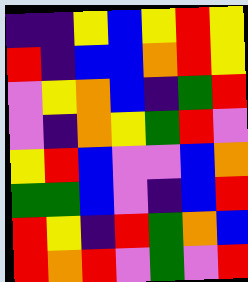[["indigo", "indigo", "yellow", "blue", "yellow", "red", "yellow"], ["red", "indigo", "blue", "blue", "orange", "red", "yellow"], ["violet", "yellow", "orange", "blue", "indigo", "green", "red"], ["violet", "indigo", "orange", "yellow", "green", "red", "violet"], ["yellow", "red", "blue", "violet", "violet", "blue", "orange"], ["green", "green", "blue", "violet", "indigo", "blue", "red"], ["red", "yellow", "indigo", "red", "green", "orange", "blue"], ["red", "orange", "red", "violet", "green", "violet", "red"]]